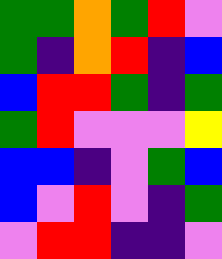[["green", "green", "orange", "green", "red", "violet"], ["green", "indigo", "orange", "red", "indigo", "blue"], ["blue", "red", "red", "green", "indigo", "green"], ["green", "red", "violet", "violet", "violet", "yellow"], ["blue", "blue", "indigo", "violet", "green", "blue"], ["blue", "violet", "red", "violet", "indigo", "green"], ["violet", "red", "red", "indigo", "indigo", "violet"]]